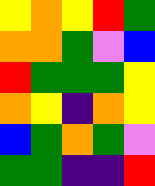[["yellow", "orange", "yellow", "red", "green"], ["orange", "orange", "green", "violet", "blue"], ["red", "green", "green", "green", "yellow"], ["orange", "yellow", "indigo", "orange", "yellow"], ["blue", "green", "orange", "green", "violet"], ["green", "green", "indigo", "indigo", "red"]]